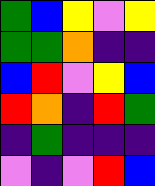[["green", "blue", "yellow", "violet", "yellow"], ["green", "green", "orange", "indigo", "indigo"], ["blue", "red", "violet", "yellow", "blue"], ["red", "orange", "indigo", "red", "green"], ["indigo", "green", "indigo", "indigo", "indigo"], ["violet", "indigo", "violet", "red", "blue"]]